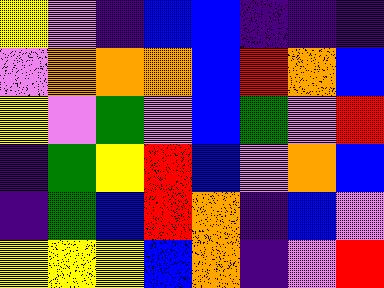[["yellow", "violet", "indigo", "blue", "blue", "indigo", "indigo", "indigo"], ["violet", "orange", "orange", "orange", "blue", "red", "orange", "blue"], ["yellow", "violet", "green", "violet", "blue", "green", "violet", "red"], ["indigo", "green", "yellow", "red", "blue", "violet", "orange", "blue"], ["indigo", "green", "blue", "red", "orange", "indigo", "blue", "violet"], ["yellow", "yellow", "yellow", "blue", "orange", "indigo", "violet", "red"]]